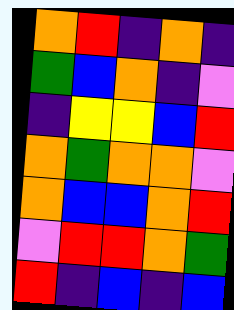[["orange", "red", "indigo", "orange", "indigo"], ["green", "blue", "orange", "indigo", "violet"], ["indigo", "yellow", "yellow", "blue", "red"], ["orange", "green", "orange", "orange", "violet"], ["orange", "blue", "blue", "orange", "red"], ["violet", "red", "red", "orange", "green"], ["red", "indigo", "blue", "indigo", "blue"]]